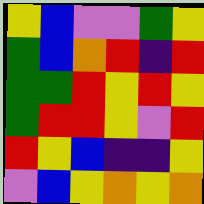[["yellow", "blue", "violet", "violet", "green", "yellow"], ["green", "blue", "orange", "red", "indigo", "red"], ["green", "green", "red", "yellow", "red", "yellow"], ["green", "red", "red", "yellow", "violet", "red"], ["red", "yellow", "blue", "indigo", "indigo", "yellow"], ["violet", "blue", "yellow", "orange", "yellow", "orange"]]